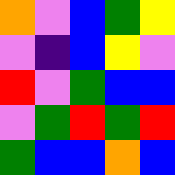[["orange", "violet", "blue", "green", "yellow"], ["violet", "indigo", "blue", "yellow", "violet"], ["red", "violet", "green", "blue", "blue"], ["violet", "green", "red", "green", "red"], ["green", "blue", "blue", "orange", "blue"]]